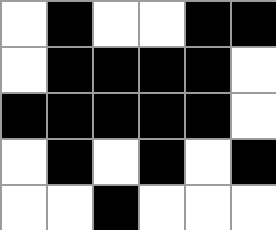[["white", "black", "white", "white", "black", "black"], ["white", "black", "black", "black", "black", "white"], ["black", "black", "black", "black", "black", "white"], ["white", "black", "white", "black", "white", "black"], ["white", "white", "black", "white", "white", "white"]]